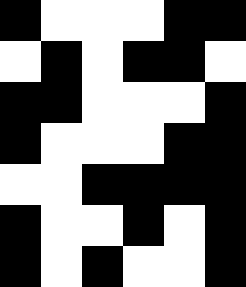[["black", "white", "white", "white", "black", "black"], ["white", "black", "white", "black", "black", "white"], ["black", "black", "white", "white", "white", "black"], ["black", "white", "white", "white", "black", "black"], ["white", "white", "black", "black", "black", "black"], ["black", "white", "white", "black", "white", "black"], ["black", "white", "black", "white", "white", "black"]]